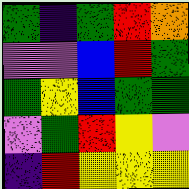[["green", "indigo", "green", "red", "orange"], ["violet", "violet", "blue", "red", "green"], ["green", "yellow", "blue", "green", "green"], ["violet", "green", "red", "yellow", "violet"], ["indigo", "red", "yellow", "yellow", "yellow"]]